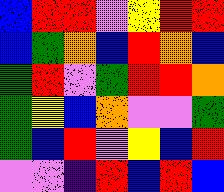[["blue", "red", "red", "violet", "yellow", "red", "red"], ["blue", "green", "orange", "blue", "red", "orange", "blue"], ["green", "red", "violet", "green", "red", "red", "orange"], ["green", "yellow", "blue", "orange", "violet", "violet", "green"], ["green", "blue", "red", "violet", "yellow", "blue", "red"], ["violet", "violet", "indigo", "red", "blue", "red", "blue"]]